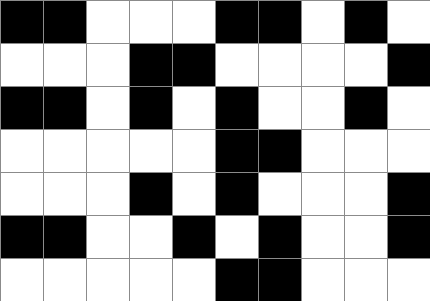[["black", "black", "white", "white", "white", "black", "black", "white", "black", "white"], ["white", "white", "white", "black", "black", "white", "white", "white", "white", "black"], ["black", "black", "white", "black", "white", "black", "white", "white", "black", "white"], ["white", "white", "white", "white", "white", "black", "black", "white", "white", "white"], ["white", "white", "white", "black", "white", "black", "white", "white", "white", "black"], ["black", "black", "white", "white", "black", "white", "black", "white", "white", "black"], ["white", "white", "white", "white", "white", "black", "black", "white", "white", "white"]]